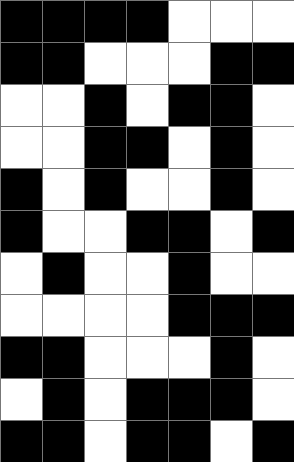[["black", "black", "black", "black", "white", "white", "white"], ["black", "black", "white", "white", "white", "black", "black"], ["white", "white", "black", "white", "black", "black", "white"], ["white", "white", "black", "black", "white", "black", "white"], ["black", "white", "black", "white", "white", "black", "white"], ["black", "white", "white", "black", "black", "white", "black"], ["white", "black", "white", "white", "black", "white", "white"], ["white", "white", "white", "white", "black", "black", "black"], ["black", "black", "white", "white", "white", "black", "white"], ["white", "black", "white", "black", "black", "black", "white"], ["black", "black", "white", "black", "black", "white", "black"]]